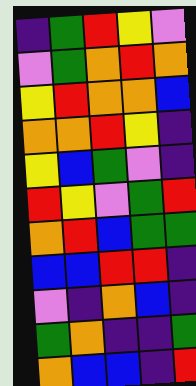[["indigo", "green", "red", "yellow", "violet"], ["violet", "green", "orange", "red", "orange"], ["yellow", "red", "orange", "orange", "blue"], ["orange", "orange", "red", "yellow", "indigo"], ["yellow", "blue", "green", "violet", "indigo"], ["red", "yellow", "violet", "green", "red"], ["orange", "red", "blue", "green", "green"], ["blue", "blue", "red", "red", "indigo"], ["violet", "indigo", "orange", "blue", "indigo"], ["green", "orange", "indigo", "indigo", "green"], ["orange", "blue", "blue", "indigo", "red"]]